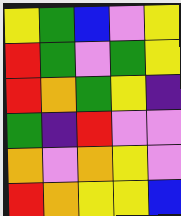[["yellow", "green", "blue", "violet", "yellow"], ["red", "green", "violet", "green", "yellow"], ["red", "orange", "green", "yellow", "indigo"], ["green", "indigo", "red", "violet", "violet"], ["orange", "violet", "orange", "yellow", "violet"], ["red", "orange", "yellow", "yellow", "blue"]]